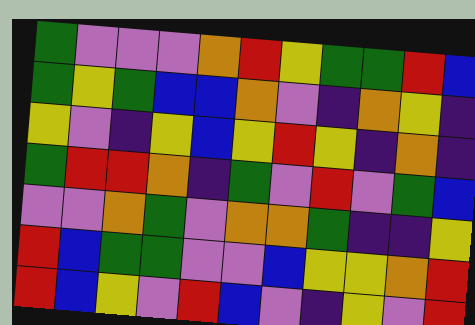[["green", "violet", "violet", "violet", "orange", "red", "yellow", "green", "green", "red", "blue"], ["green", "yellow", "green", "blue", "blue", "orange", "violet", "indigo", "orange", "yellow", "indigo"], ["yellow", "violet", "indigo", "yellow", "blue", "yellow", "red", "yellow", "indigo", "orange", "indigo"], ["green", "red", "red", "orange", "indigo", "green", "violet", "red", "violet", "green", "blue"], ["violet", "violet", "orange", "green", "violet", "orange", "orange", "green", "indigo", "indigo", "yellow"], ["red", "blue", "green", "green", "violet", "violet", "blue", "yellow", "yellow", "orange", "red"], ["red", "blue", "yellow", "violet", "red", "blue", "violet", "indigo", "yellow", "violet", "red"]]